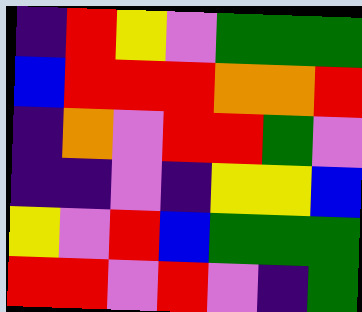[["indigo", "red", "yellow", "violet", "green", "green", "green"], ["blue", "red", "red", "red", "orange", "orange", "red"], ["indigo", "orange", "violet", "red", "red", "green", "violet"], ["indigo", "indigo", "violet", "indigo", "yellow", "yellow", "blue"], ["yellow", "violet", "red", "blue", "green", "green", "green"], ["red", "red", "violet", "red", "violet", "indigo", "green"]]